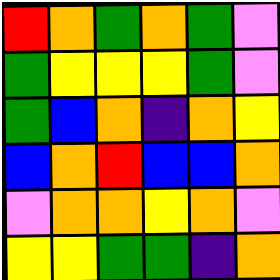[["red", "orange", "green", "orange", "green", "violet"], ["green", "yellow", "yellow", "yellow", "green", "violet"], ["green", "blue", "orange", "indigo", "orange", "yellow"], ["blue", "orange", "red", "blue", "blue", "orange"], ["violet", "orange", "orange", "yellow", "orange", "violet"], ["yellow", "yellow", "green", "green", "indigo", "orange"]]